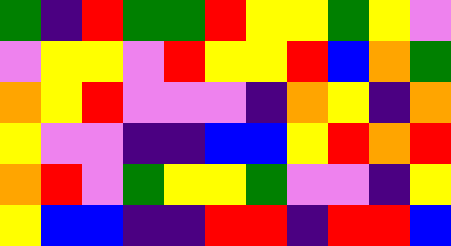[["green", "indigo", "red", "green", "green", "red", "yellow", "yellow", "green", "yellow", "violet"], ["violet", "yellow", "yellow", "violet", "red", "yellow", "yellow", "red", "blue", "orange", "green"], ["orange", "yellow", "red", "violet", "violet", "violet", "indigo", "orange", "yellow", "indigo", "orange"], ["yellow", "violet", "violet", "indigo", "indigo", "blue", "blue", "yellow", "red", "orange", "red"], ["orange", "red", "violet", "green", "yellow", "yellow", "green", "violet", "violet", "indigo", "yellow"], ["yellow", "blue", "blue", "indigo", "indigo", "red", "red", "indigo", "red", "red", "blue"]]